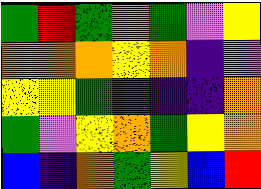[["green", "red", "green", "orange", "green", "violet", "yellow"], ["orange", "orange", "orange", "yellow", "orange", "indigo", "violet"], ["yellow", "yellow", "green", "green", "indigo", "indigo", "orange"], ["green", "violet", "yellow", "orange", "green", "yellow", "orange"], ["blue", "indigo", "orange", "green", "yellow", "blue", "red"]]